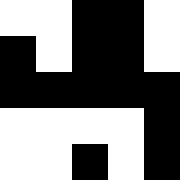[["white", "white", "black", "black", "white"], ["black", "white", "black", "black", "white"], ["black", "black", "black", "black", "black"], ["white", "white", "white", "white", "black"], ["white", "white", "black", "white", "black"]]